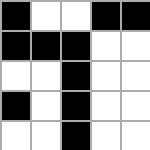[["black", "white", "white", "black", "black"], ["black", "black", "black", "white", "white"], ["white", "white", "black", "white", "white"], ["black", "white", "black", "white", "white"], ["white", "white", "black", "white", "white"]]